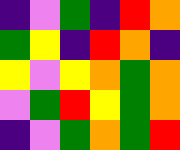[["indigo", "violet", "green", "indigo", "red", "orange"], ["green", "yellow", "indigo", "red", "orange", "indigo"], ["yellow", "violet", "yellow", "orange", "green", "orange"], ["violet", "green", "red", "yellow", "green", "orange"], ["indigo", "violet", "green", "orange", "green", "red"]]